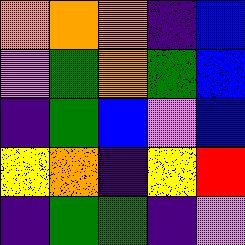[["orange", "orange", "orange", "indigo", "blue"], ["violet", "green", "orange", "green", "blue"], ["indigo", "green", "blue", "violet", "blue"], ["yellow", "orange", "indigo", "yellow", "red"], ["indigo", "green", "green", "indigo", "violet"]]